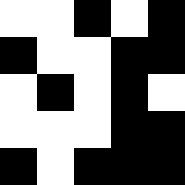[["white", "white", "black", "white", "black"], ["black", "white", "white", "black", "black"], ["white", "black", "white", "black", "white"], ["white", "white", "white", "black", "black"], ["black", "white", "black", "black", "black"]]